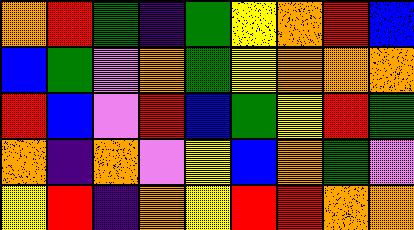[["orange", "red", "green", "indigo", "green", "yellow", "orange", "red", "blue"], ["blue", "green", "violet", "orange", "green", "yellow", "orange", "orange", "orange"], ["red", "blue", "violet", "red", "blue", "green", "yellow", "red", "green"], ["orange", "indigo", "orange", "violet", "yellow", "blue", "orange", "green", "violet"], ["yellow", "red", "indigo", "orange", "yellow", "red", "red", "orange", "orange"]]